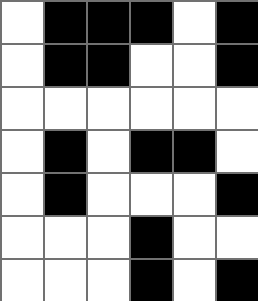[["white", "black", "black", "black", "white", "black"], ["white", "black", "black", "white", "white", "black"], ["white", "white", "white", "white", "white", "white"], ["white", "black", "white", "black", "black", "white"], ["white", "black", "white", "white", "white", "black"], ["white", "white", "white", "black", "white", "white"], ["white", "white", "white", "black", "white", "black"]]